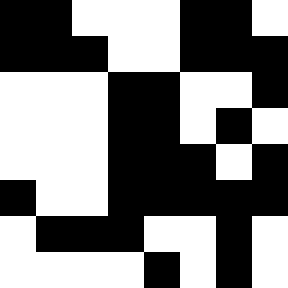[["black", "black", "white", "white", "white", "black", "black", "white"], ["black", "black", "black", "white", "white", "black", "black", "black"], ["white", "white", "white", "black", "black", "white", "white", "black"], ["white", "white", "white", "black", "black", "white", "black", "white"], ["white", "white", "white", "black", "black", "black", "white", "black"], ["black", "white", "white", "black", "black", "black", "black", "black"], ["white", "black", "black", "black", "white", "white", "black", "white"], ["white", "white", "white", "white", "black", "white", "black", "white"]]